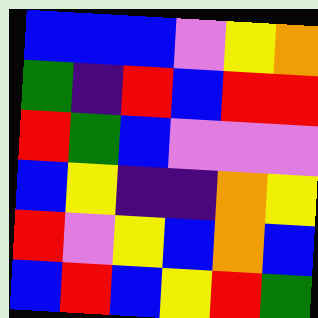[["blue", "blue", "blue", "violet", "yellow", "orange"], ["green", "indigo", "red", "blue", "red", "red"], ["red", "green", "blue", "violet", "violet", "violet"], ["blue", "yellow", "indigo", "indigo", "orange", "yellow"], ["red", "violet", "yellow", "blue", "orange", "blue"], ["blue", "red", "blue", "yellow", "red", "green"]]